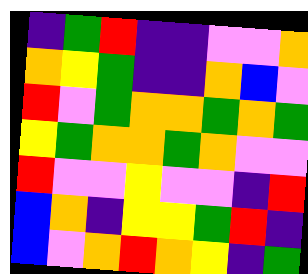[["indigo", "green", "red", "indigo", "indigo", "violet", "violet", "orange"], ["orange", "yellow", "green", "indigo", "indigo", "orange", "blue", "violet"], ["red", "violet", "green", "orange", "orange", "green", "orange", "green"], ["yellow", "green", "orange", "orange", "green", "orange", "violet", "violet"], ["red", "violet", "violet", "yellow", "violet", "violet", "indigo", "red"], ["blue", "orange", "indigo", "yellow", "yellow", "green", "red", "indigo"], ["blue", "violet", "orange", "red", "orange", "yellow", "indigo", "green"]]